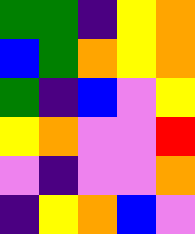[["green", "green", "indigo", "yellow", "orange"], ["blue", "green", "orange", "yellow", "orange"], ["green", "indigo", "blue", "violet", "yellow"], ["yellow", "orange", "violet", "violet", "red"], ["violet", "indigo", "violet", "violet", "orange"], ["indigo", "yellow", "orange", "blue", "violet"]]